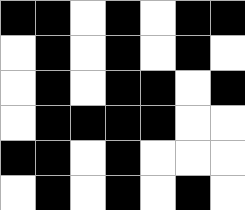[["black", "black", "white", "black", "white", "black", "black"], ["white", "black", "white", "black", "white", "black", "white"], ["white", "black", "white", "black", "black", "white", "black"], ["white", "black", "black", "black", "black", "white", "white"], ["black", "black", "white", "black", "white", "white", "white"], ["white", "black", "white", "black", "white", "black", "white"]]